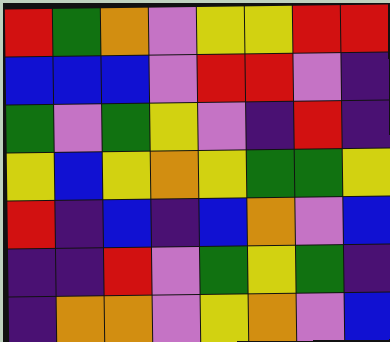[["red", "green", "orange", "violet", "yellow", "yellow", "red", "red"], ["blue", "blue", "blue", "violet", "red", "red", "violet", "indigo"], ["green", "violet", "green", "yellow", "violet", "indigo", "red", "indigo"], ["yellow", "blue", "yellow", "orange", "yellow", "green", "green", "yellow"], ["red", "indigo", "blue", "indigo", "blue", "orange", "violet", "blue"], ["indigo", "indigo", "red", "violet", "green", "yellow", "green", "indigo"], ["indigo", "orange", "orange", "violet", "yellow", "orange", "violet", "blue"]]